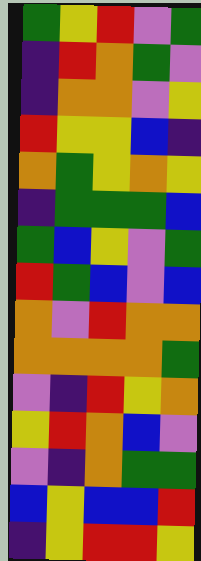[["green", "yellow", "red", "violet", "green"], ["indigo", "red", "orange", "green", "violet"], ["indigo", "orange", "orange", "violet", "yellow"], ["red", "yellow", "yellow", "blue", "indigo"], ["orange", "green", "yellow", "orange", "yellow"], ["indigo", "green", "green", "green", "blue"], ["green", "blue", "yellow", "violet", "green"], ["red", "green", "blue", "violet", "blue"], ["orange", "violet", "red", "orange", "orange"], ["orange", "orange", "orange", "orange", "green"], ["violet", "indigo", "red", "yellow", "orange"], ["yellow", "red", "orange", "blue", "violet"], ["violet", "indigo", "orange", "green", "green"], ["blue", "yellow", "blue", "blue", "red"], ["indigo", "yellow", "red", "red", "yellow"]]